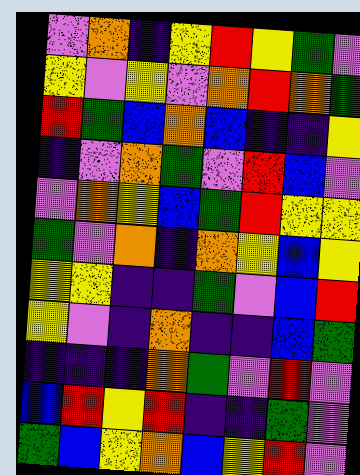[["violet", "orange", "indigo", "yellow", "red", "yellow", "green", "violet"], ["yellow", "violet", "yellow", "violet", "orange", "red", "orange", "green"], ["red", "green", "blue", "orange", "blue", "indigo", "indigo", "yellow"], ["indigo", "violet", "orange", "green", "violet", "red", "blue", "violet"], ["violet", "orange", "yellow", "blue", "green", "red", "yellow", "yellow"], ["green", "violet", "orange", "indigo", "orange", "yellow", "blue", "yellow"], ["yellow", "yellow", "indigo", "indigo", "green", "violet", "blue", "red"], ["yellow", "violet", "indigo", "orange", "indigo", "indigo", "blue", "green"], ["indigo", "indigo", "indigo", "orange", "green", "violet", "red", "violet"], ["blue", "red", "yellow", "red", "indigo", "indigo", "green", "violet"], ["green", "blue", "yellow", "orange", "blue", "yellow", "red", "violet"]]